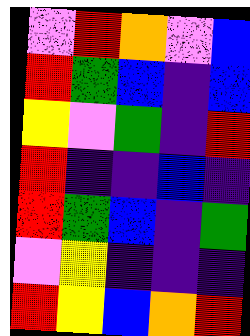[["violet", "red", "orange", "violet", "blue"], ["red", "green", "blue", "indigo", "blue"], ["yellow", "violet", "green", "indigo", "red"], ["red", "indigo", "indigo", "blue", "indigo"], ["red", "green", "blue", "indigo", "green"], ["violet", "yellow", "indigo", "indigo", "indigo"], ["red", "yellow", "blue", "orange", "red"]]